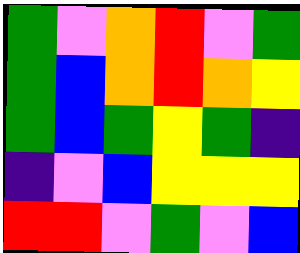[["green", "violet", "orange", "red", "violet", "green"], ["green", "blue", "orange", "red", "orange", "yellow"], ["green", "blue", "green", "yellow", "green", "indigo"], ["indigo", "violet", "blue", "yellow", "yellow", "yellow"], ["red", "red", "violet", "green", "violet", "blue"]]